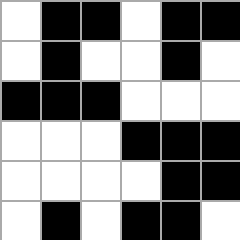[["white", "black", "black", "white", "black", "black"], ["white", "black", "white", "white", "black", "white"], ["black", "black", "black", "white", "white", "white"], ["white", "white", "white", "black", "black", "black"], ["white", "white", "white", "white", "black", "black"], ["white", "black", "white", "black", "black", "white"]]